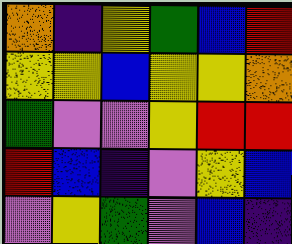[["orange", "indigo", "yellow", "green", "blue", "red"], ["yellow", "yellow", "blue", "yellow", "yellow", "orange"], ["green", "violet", "violet", "yellow", "red", "red"], ["red", "blue", "indigo", "violet", "yellow", "blue"], ["violet", "yellow", "green", "violet", "blue", "indigo"]]